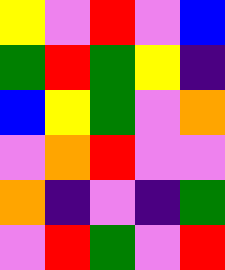[["yellow", "violet", "red", "violet", "blue"], ["green", "red", "green", "yellow", "indigo"], ["blue", "yellow", "green", "violet", "orange"], ["violet", "orange", "red", "violet", "violet"], ["orange", "indigo", "violet", "indigo", "green"], ["violet", "red", "green", "violet", "red"]]